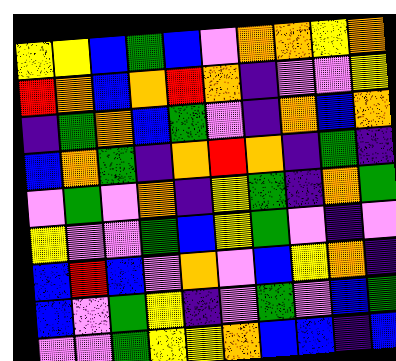[["yellow", "yellow", "blue", "green", "blue", "violet", "orange", "orange", "yellow", "orange"], ["red", "orange", "blue", "orange", "red", "orange", "indigo", "violet", "violet", "yellow"], ["indigo", "green", "orange", "blue", "green", "violet", "indigo", "orange", "blue", "orange"], ["blue", "orange", "green", "indigo", "orange", "red", "orange", "indigo", "green", "indigo"], ["violet", "green", "violet", "orange", "indigo", "yellow", "green", "indigo", "orange", "green"], ["yellow", "violet", "violet", "green", "blue", "yellow", "green", "violet", "indigo", "violet"], ["blue", "red", "blue", "violet", "orange", "violet", "blue", "yellow", "orange", "indigo"], ["blue", "violet", "green", "yellow", "indigo", "violet", "green", "violet", "blue", "green"], ["violet", "violet", "green", "yellow", "yellow", "orange", "blue", "blue", "indigo", "blue"]]